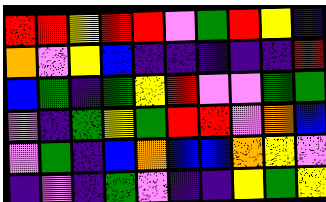[["red", "red", "yellow", "red", "red", "violet", "green", "red", "yellow", "indigo"], ["orange", "violet", "yellow", "blue", "indigo", "indigo", "indigo", "indigo", "indigo", "red"], ["blue", "green", "indigo", "green", "yellow", "red", "violet", "violet", "green", "green"], ["violet", "indigo", "green", "yellow", "green", "red", "red", "violet", "orange", "blue"], ["violet", "green", "indigo", "blue", "orange", "blue", "blue", "orange", "yellow", "violet"], ["indigo", "violet", "indigo", "green", "violet", "indigo", "indigo", "yellow", "green", "yellow"]]